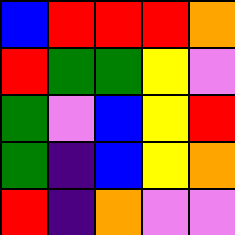[["blue", "red", "red", "red", "orange"], ["red", "green", "green", "yellow", "violet"], ["green", "violet", "blue", "yellow", "red"], ["green", "indigo", "blue", "yellow", "orange"], ["red", "indigo", "orange", "violet", "violet"]]